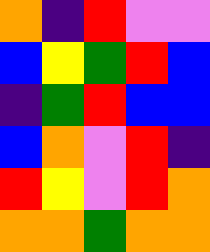[["orange", "indigo", "red", "violet", "violet"], ["blue", "yellow", "green", "red", "blue"], ["indigo", "green", "red", "blue", "blue"], ["blue", "orange", "violet", "red", "indigo"], ["red", "yellow", "violet", "red", "orange"], ["orange", "orange", "green", "orange", "orange"]]